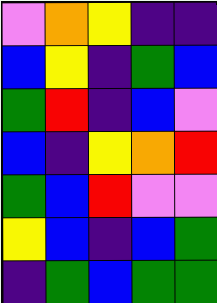[["violet", "orange", "yellow", "indigo", "indigo"], ["blue", "yellow", "indigo", "green", "blue"], ["green", "red", "indigo", "blue", "violet"], ["blue", "indigo", "yellow", "orange", "red"], ["green", "blue", "red", "violet", "violet"], ["yellow", "blue", "indigo", "blue", "green"], ["indigo", "green", "blue", "green", "green"]]